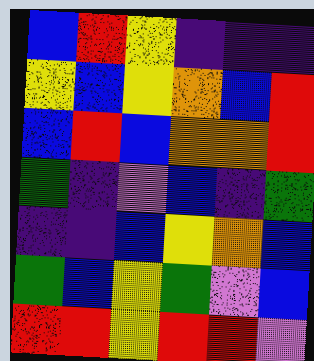[["blue", "red", "yellow", "indigo", "indigo", "indigo"], ["yellow", "blue", "yellow", "orange", "blue", "red"], ["blue", "red", "blue", "orange", "orange", "red"], ["green", "indigo", "violet", "blue", "indigo", "green"], ["indigo", "indigo", "blue", "yellow", "orange", "blue"], ["green", "blue", "yellow", "green", "violet", "blue"], ["red", "red", "yellow", "red", "red", "violet"]]